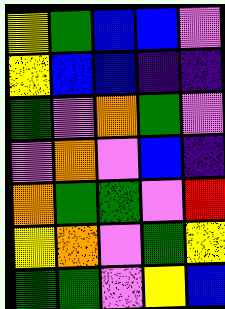[["yellow", "green", "blue", "blue", "violet"], ["yellow", "blue", "blue", "indigo", "indigo"], ["green", "violet", "orange", "green", "violet"], ["violet", "orange", "violet", "blue", "indigo"], ["orange", "green", "green", "violet", "red"], ["yellow", "orange", "violet", "green", "yellow"], ["green", "green", "violet", "yellow", "blue"]]